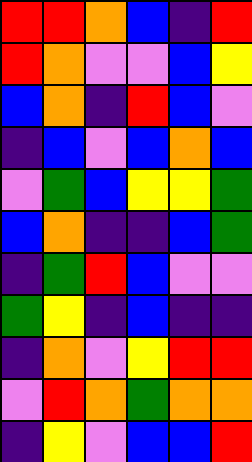[["red", "red", "orange", "blue", "indigo", "red"], ["red", "orange", "violet", "violet", "blue", "yellow"], ["blue", "orange", "indigo", "red", "blue", "violet"], ["indigo", "blue", "violet", "blue", "orange", "blue"], ["violet", "green", "blue", "yellow", "yellow", "green"], ["blue", "orange", "indigo", "indigo", "blue", "green"], ["indigo", "green", "red", "blue", "violet", "violet"], ["green", "yellow", "indigo", "blue", "indigo", "indigo"], ["indigo", "orange", "violet", "yellow", "red", "red"], ["violet", "red", "orange", "green", "orange", "orange"], ["indigo", "yellow", "violet", "blue", "blue", "red"]]